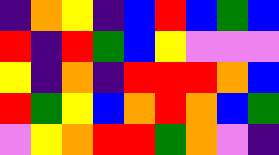[["indigo", "orange", "yellow", "indigo", "blue", "red", "blue", "green", "blue"], ["red", "indigo", "red", "green", "blue", "yellow", "violet", "violet", "violet"], ["yellow", "indigo", "orange", "indigo", "red", "red", "red", "orange", "blue"], ["red", "green", "yellow", "blue", "orange", "red", "orange", "blue", "green"], ["violet", "yellow", "orange", "red", "red", "green", "orange", "violet", "indigo"]]